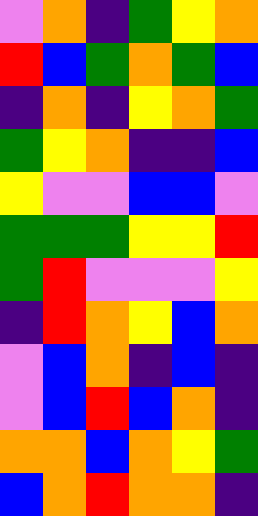[["violet", "orange", "indigo", "green", "yellow", "orange"], ["red", "blue", "green", "orange", "green", "blue"], ["indigo", "orange", "indigo", "yellow", "orange", "green"], ["green", "yellow", "orange", "indigo", "indigo", "blue"], ["yellow", "violet", "violet", "blue", "blue", "violet"], ["green", "green", "green", "yellow", "yellow", "red"], ["green", "red", "violet", "violet", "violet", "yellow"], ["indigo", "red", "orange", "yellow", "blue", "orange"], ["violet", "blue", "orange", "indigo", "blue", "indigo"], ["violet", "blue", "red", "blue", "orange", "indigo"], ["orange", "orange", "blue", "orange", "yellow", "green"], ["blue", "orange", "red", "orange", "orange", "indigo"]]